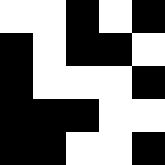[["white", "white", "black", "white", "black"], ["black", "white", "black", "black", "white"], ["black", "white", "white", "white", "black"], ["black", "black", "black", "white", "white"], ["black", "black", "white", "white", "black"]]